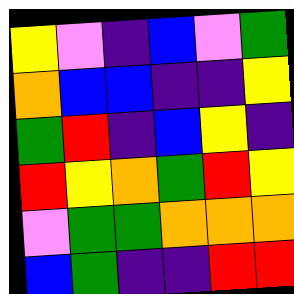[["yellow", "violet", "indigo", "blue", "violet", "green"], ["orange", "blue", "blue", "indigo", "indigo", "yellow"], ["green", "red", "indigo", "blue", "yellow", "indigo"], ["red", "yellow", "orange", "green", "red", "yellow"], ["violet", "green", "green", "orange", "orange", "orange"], ["blue", "green", "indigo", "indigo", "red", "red"]]